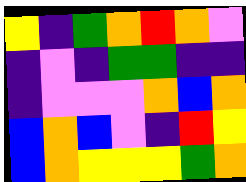[["yellow", "indigo", "green", "orange", "red", "orange", "violet"], ["indigo", "violet", "indigo", "green", "green", "indigo", "indigo"], ["indigo", "violet", "violet", "violet", "orange", "blue", "orange"], ["blue", "orange", "blue", "violet", "indigo", "red", "yellow"], ["blue", "orange", "yellow", "yellow", "yellow", "green", "orange"]]